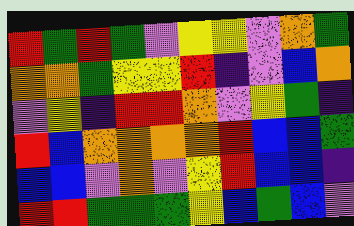[["red", "green", "red", "green", "violet", "yellow", "yellow", "violet", "orange", "green"], ["orange", "orange", "green", "yellow", "yellow", "red", "indigo", "violet", "blue", "orange"], ["violet", "yellow", "indigo", "red", "red", "orange", "violet", "yellow", "green", "indigo"], ["red", "blue", "orange", "orange", "orange", "orange", "red", "blue", "blue", "green"], ["blue", "blue", "violet", "orange", "violet", "yellow", "red", "blue", "blue", "indigo"], ["red", "red", "green", "green", "green", "yellow", "blue", "green", "blue", "violet"]]